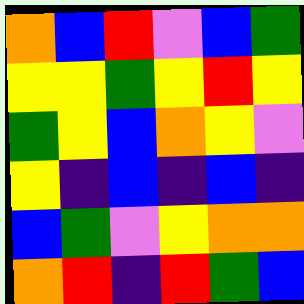[["orange", "blue", "red", "violet", "blue", "green"], ["yellow", "yellow", "green", "yellow", "red", "yellow"], ["green", "yellow", "blue", "orange", "yellow", "violet"], ["yellow", "indigo", "blue", "indigo", "blue", "indigo"], ["blue", "green", "violet", "yellow", "orange", "orange"], ["orange", "red", "indigo", "red", "green", "blue"]]